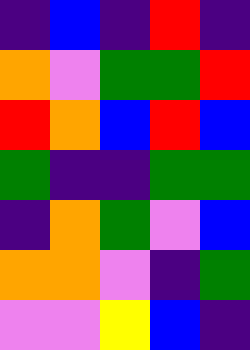[["indigo", "blue", "indigo", "red", "indigo"], ["orange", "violet", "green", "green", "red"], ["red", "orange", "blue", "red", "blue"], ["green", "indigo", "indigo", "green", "green"], ["indigo", "orange", "green", "violet", "blue"], ["orange", "orange", "violet", "indigo", "green"], ["violet", "violet", "yellow", "blue", "indigo"]]